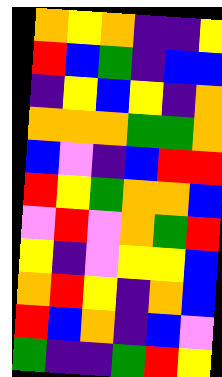[["orange", "yellow", "orange", "indigo", "indigo", "yellow"], ["red", "blue", "green", "indigo", "blue", "blue"], ["indigo", "yellow", "blue", "yellow", "indigo", "orange"], ["orange", "orange", "orange", "green", "green", "orange"], ["blue", "violet", "indigo", "blue", "red", "red"], ["red", "yellow", "green", "orange", "orange", "blue"], ["violet", "red", "violet", "orange", "green", "red"], ["yellow", "indigo", "violet", "yellow", "yellow", "blue"], ["orange", "red", "yellow", "indigo", "orange", "blue"], ["red", "blue", "orange", "indigo", "blue", "violet"], ["green", "indigo", "indigo", "green", "red", "yellow"]]